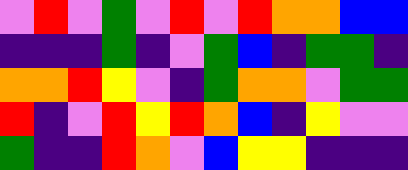[["violet", "red", "violet", "green", "violet", "red", "violet", "red", "orange", "orange", "blue", "blue"], ["indigo", "indigo", "indigo", "green", "indigo", "violet", "green", "blue", "indigo", "green", "green", "indigo"], ["orange", "orange", "red", "yellow", "violet", "indigo", "green", "orange", "orange", "violet", "green", "green"], ["red", "indigo", "violet", "red", "yellow", "red", "orange", "blue", "indigo", "yellow", "violet", "violet"], ["green", "indigo", "indigo", "red", "orange", "violet", "blue", "yellow", "yellow", "indigo", "indigo", "indigo"]]